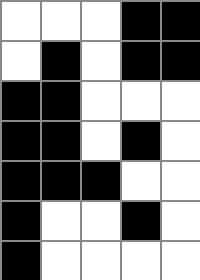[["white", "white", "white", "black", "black"], ["white", "black", "white", "black", "black"], ["black", "black", "white", "white", "white"], ["black", "black", "white", "black", "white"], ["black", "black", "black", "white", "white"], ["black", "white", "white", "black", "white"], ["black", "white", "white", "white", "white"]]